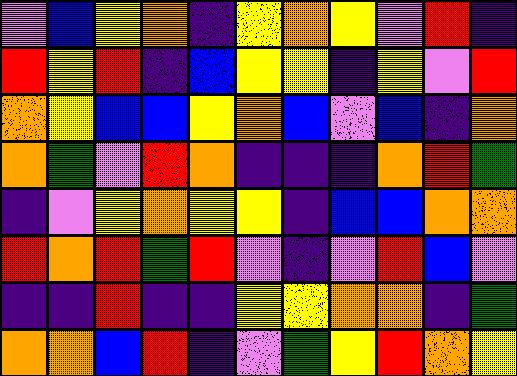[["violet", "blue", "yellow", "orange", "indigo", "yellow", "orange", "yellow", "violet", "red", "indigo"], ["red", "yellow", "red", "indigo", "blue", "yellow", "yellow", "indigo", "yellow", "violet", "red"], ["orange", "yellow", "blue", "blue", "yellow", "orange", "blue", "violet", "blue", "indigo", "orange"], ["orange", "green", "violet", "red", "orange", "indigo", "indigo", "indigo", "orange", "red", "green"], ["indigo", "violet", "yellow", "orange", "yellow", "yellow", "indigo", "blue", "blue", "orange", "orange"], ["red", "orange", "red", "green", "red", "violet", "indigo", "violet", "red", "blue", "violet"], ["indigo", "indigo", "red", "indigo", "indigo", "yellow", "yellow", "orange", "orange", "indigo", "green"], ["orange", "orange", "blue", "red", "indigo", "violet", "green", "yellow", "red", "orange", "yellow"]]